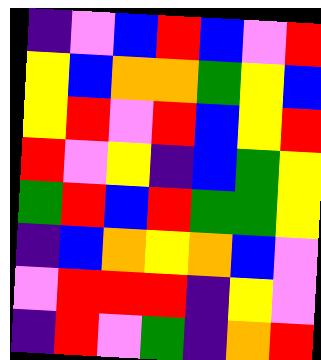[["indigo", "violet", "blue", "red", "blue", "violet", "red"], ["yellow", "blue", "orange", "orange", "green", "yellow", "blue"], ["yellow", "red", "violet", "red", "blue", "yellow", "red"], ["red", "violet", "yellow", "indigo", "blue", "green", "yellow"], ["green", "red", "blue", "red", "green", "green", "yellow"], ["indigo", "blue", "orange", "yellow", "orange", "blue", "violet"], ["violet", "red", "red", "red", "indigo", "yellow", "violet"], ["indigo", "red", "violet", "green", "indigo", "orange", "red"]]